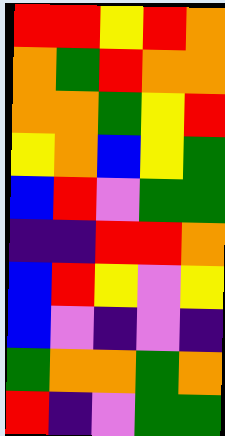[["red", "red", "yellow", "red", "orange"], ["orange", "green", "red", "orange", "orange"], ["orange", "orange", "green", "yellow", "red"], ["yellow", "orange", "blue", "yellow", "green"], ["blue", "red", "violet", "green", "green"], ["indigo", "indigo", "red", "red", "orange"], ["blue", "red", "yellow", "violet", "yellow"], ["blue", "violet", "indigo", "violet", "indigo"], ["green", "orange", "orange", "green", "orange"], ["red", "indigo", "violet", "green", "green"]]